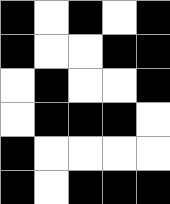[["black", "white", "black", "white", "black"], ["black", "white", "white", "black", "black"], ["white", "black", "white", "white", "black"], ["white", "black", "black", "black", "white"], ["black", "white", "white", "white", "white"], ["black", "white", "black", "black", "black"]]